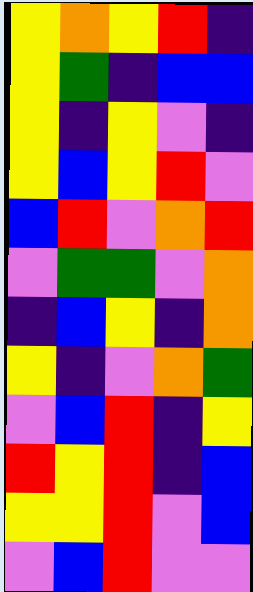[["yellow", "orange", "yellow", "red", "indigo"], ["yellow", "green", "indigo", "blue", "blue"], ["yellow", "indigo", "yellow", "violet", "indigo"], ["yellow", "blue", "yellow", "red", "violet"], ["blue", "red", "violet", "orange", "red"], ["violet", "green", "green", "violet", "orange"], ["indigo", "blue", "yellow", "indigo", "orange"], ["yellow", "indigo", "violet", "orange", "green"], ["violet", "blue", "red", "indigo", "yellow"], ["red", "yellow", "red", "indigo", "blue"], ["yellow", "yellow", "red", "violet", "blue"], ["violet", "blue", "red", "violet", "violet"]]